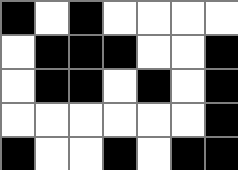[["black", "white", "black", "white", "white", "white", "white"], ["white", "black", "black", "black", "white", "white", "black"], ["white", "black", "black", "white", "black", "white", "black"], ["white", "white", "white", "white", "white", "white", "black"], ["black", "white", "white", "black", "white", "black", "black"]]